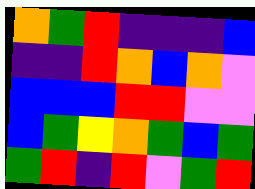[["orange", "green", "red", "indigo", "indigo", "indigo", "blue"], ["indigo", "indigo", "red", "orange", "blue", "orange", "violet"], ["blue", "blue", "blue", "red", "red", "violet", "violet"], ["blue", "green", "yellow", "orange", "green", "blue", "green"], ["green", "red", "indigo", "red", "violet", "green", "red"]]